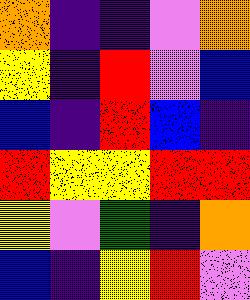[["orange", "indigo", "indigo", "violet", "orange"], ["yellow", "indigo", "red", "violet", "blue"], ["blue", "indigo", "red", "blue", "indigo"], ["red", "yellow", "yellow", "red", "red"], ["yellow", "violet", "green", "indigo", "orange"], ["blue", "indigo", "yellow", "red", "violet"]]